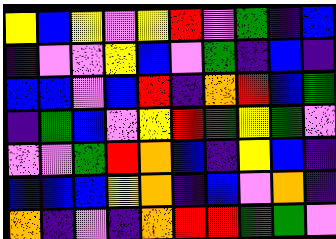[["yellow", "blue", "yellow", "violet", "yellow", "red", "violet", "green", "indigo", "blue"], ["indigo", "violet", "violet", "yellow", "blue", "violet", "green", "indigo", "blue", "indigo"], ["blue", "blue", "violet", "blue", "red", "indigo", "orange", "red", "blue", "green"], ["indigo", "green", "blue", "violet", "yellow", "red", "green", "yellow", "green", "violet"], ["violet", "violet", "green", "red", "orange", "blue", "indigo", "yellow", "blue", "indigo"], ["blue", "blue", "blue", "yellow", "orange", "indigo", "blue", "violet", "orange", "indigo"], ["orange", "indigo", "violet", "indigo", "orange", "red", "red", "green", "green", "violet"]]